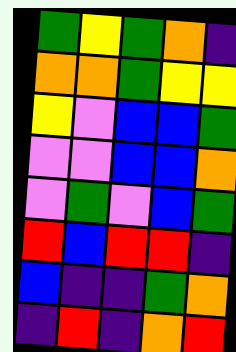[["green", "yellow", "green", "orange", "indigo"], ["orange", "orange", "green", "yellow", "yellow"], ["yellow", "violet", "blue", "blue", "green"], ["violet", "violet", "blue", "blue", "orange"], ["violet", "green", "violet", "blue", "green"], ["red", "blue", "red", "red", "indigo"], ["blue", "indigo", "indigo", "green", "orange"], ["indigo", "red", "indigo", "orange", "red"]]